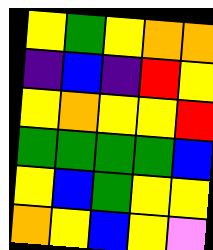[["yellow", "green", "yellow", "orange", "orange"], ["indigo", "blue", "indigo", "red", "yellow"], ["yellow", "orange", "yellow", "yellow", "red"], ["green", "green", "green", "green", "blue"], ["yellow", "blue", "green", "yellow", "yellow"], ["orange", "yellow", "blue", "yellow", "violet"]]